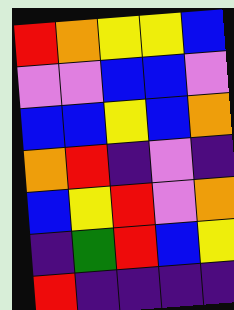[["red", "orange", "yellow", "yellow", "blue"], ["violet", "violet", "blue", "blue", "violet"], ["blue", "blue", "yellow", "blue", "orange"], ["orange", "red", "indigo", "violet", "indigo"], ["blue", "yellow", "red", "violet", "orange"], ["indigo", "green", "red", "blue", "yellow"], ["red", "indigo", "indigo", "indigo", "indigo"]]